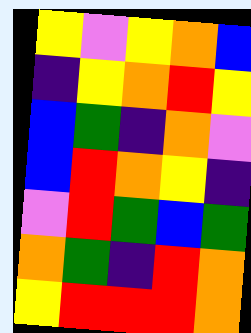[["yellow", "violet", "yellow", "orange", "blue"], ["indigo", "yellow", "orange", "red", "yellow"], ["blue", "green", "indigo", "orange", "violet"], ["blue", "red", "orange", "yellow", "indigo"], ["violet", "red", "green", "blue", "green"], ["orange", "green", "indigo", "red", "orange"], ["yellow", "red", "red", "red", "orange"]]